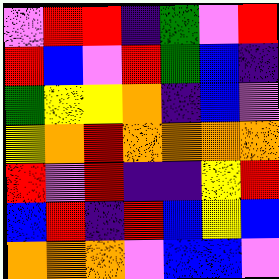[["violet", "red", "red", "indigo", "green", "violet", "red"], ["red", "blue", "violet", "red", "green", "blue", "indigo"], ["green", "yellow", "yellow", "orange", "indigo", "blue", "violet"], ["yellow", "orange", "red", "orange", "orange", "orange", "orange"], ["red", "violet", "red", "indigo", "indigo", "yellow", "red"], ["blue", "red", "indigo", "red", "blue", "yellow", "blue"], ["orange", "orange", "orange", "violet", "blue", "blue", "violet"]]